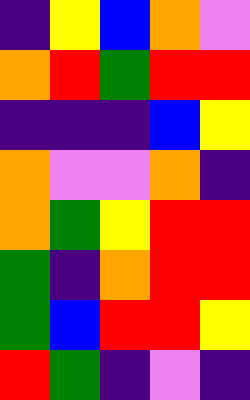[["indigo", "yellow", "blue", "orange", "violet"], ["orange", "red", "green", "red", "red"], ["indigo", "indigo", "indigo", "blue", "yellow"], ["orange", "violet", "violet", "orange", "indigo"], ["orange", "green", "yellow", "red", "red"], ["green", "indigo", "orange", "red", "red"], ["green", "blue", "red", "red", "yellow"], ["red", "green", "indigo", "violet", "indigo"]]